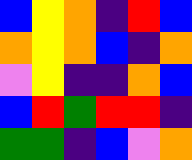[["blue", "yellow", "orange", "indigo", "red", "blue"], ["orange", "yellow", "orange", "blue", "indigo", "orange"], ["violet", "yellow", "indigo", "indigo", "orange", "blue"], ["blue", "red", "green", "red", "red", "indigo"], ["green", "green", "indigo", "blue", "violet", "orange"]]